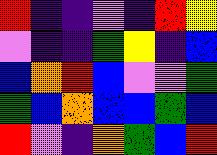[["red", "indigo", "indigo", "violet", "indigo", "red", "yellow"], ["violet", "indigo", "indigo", "green", "yellow", "indigo", "blue"], ["blue", "orange", "red", "blue", "violet", "violet", "green"], ["green", "blue", "orange", "blue", "blue", "green", "blue"], ["red", "violet", "indigo", "orange", "green", "blue", "red"]]